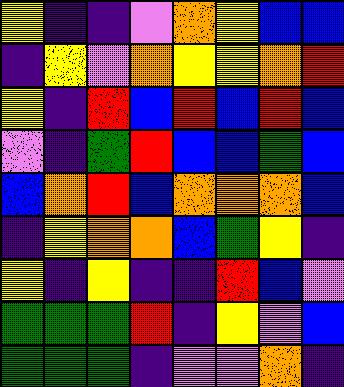[["yellow", "indigo", "indigo", "violet", "orange", "yellow", "blue", "blue"], ["indigo", "yellow", "violet", "orange", "yellow", "yellow", "orange", "red"], ["yellow", "indigo", "red", "blue", "red", "blue", "red", "blue"], ["violet", "indigo", "green", "red", "blue", "blue", "green", "blue"], ["blue", "orange", "red", "blue", "orange", "orange", "orange", "blue"], ["indigo", "yellow", "orange", "orange", "blue", "green", "yellow", "indigo"], ["yellow", "indigo", "yellow", "indigo", "indigo", "red", "blue", "violet"], ["green", "green", "green", "red", "indigo", "yellow", "violet", "blue"], ["green", "green", "green", "indigo", "violet", "violet", "orange", "indigo"]]